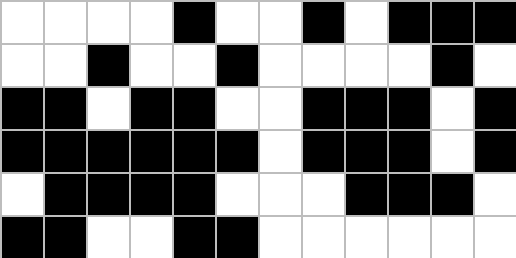[["white", "white", "white", "white", "black", "white", "white", "black", "white", "black", "black", "black"], ["white", "white", "black", "white", "white", "black", "white", "white", "white", "white", "black", "white"], ["black", "black", "white", "black", "black", "white", "white", "black", "black", "black", "white", "black"], ["black", "black", "black", "black", "black", "black", "white", "black", "black", "black", "white", "black"], ["white", "black", "black", "black", "black", "white", "white", "white", "black", "black", "black", "white"], ["black", "black", "white", "white", "black", "black", "white", "white", "white", "white", "white", "white"]]